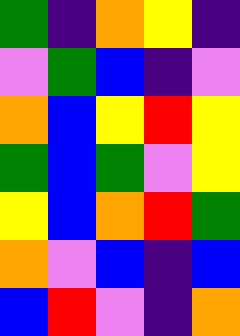[["green", "indigo", "orange", "yellow", "indigo"], ["violet", "green", "blue", "indigo", "violet"], ["orange", "blue", "yellow", "red", "yellow"], ["green", "blue", "green", "violet", "yellow"], ["yellow", "blue", "orange", "red", "green"], ["orange", "violet", "blue", "indigo", "blue"], ["blue", "red", "violet", "indigo", "orange"]]